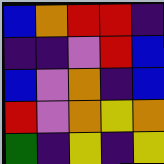[["blue", "orange", "red", "red", "indigo"], ["indigo", "indigo", "violet", "red", "blue"], ["blue", "violet", "orange", "indigo", "blue"], ["red", "violet", "orange", "yellow", "orange"], ["green", "indigo", "yellow", "indigo", "yellow"]]